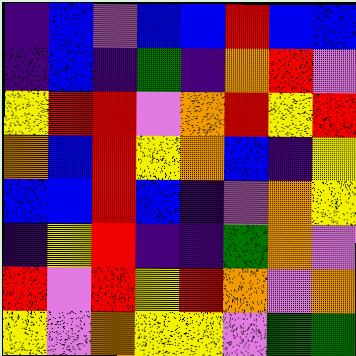[["indigo", "blue", "violet", "blue", "blue", "red", "blue", "blue"], ["indigo", "blue", "indigo", "green", "indigo", "orange", "red", "violet"], ["yellow", "red", "red", "violet", "orange", "red", "yellow", "red"], ["orange", "blue", "red", "yellow", "orange", "blue", "indigo", "yellow"], ["blue", "blue", "red", "blue", "indigo", "violet", "orange", "yellow"], ["indigo", "yellow", "red", "indigo", "indigo", "green", "orange", "violet"], ["red", "violet", "red", "yellow", "red", "orange", "violet", "orange"], ["yellow", "violet", "orange", "yellow", "yellow", "violet", "green", "green"]]